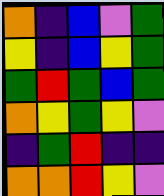[["orange", "indigo", "blue", "violet", "green"], ["yellow", "indigo", "blue", "yellow", "green"], ["green", "red", "green", "blue", "green"], ["orange", "yellow", "green", "yellow", "violet"], ["indigo", "green", "red", "indigo", "indigo"], ["orange", "orange", "red", "yellow", "violet"]]